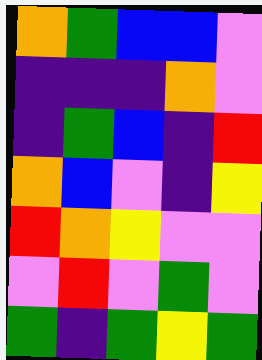[["orange", "green", "blue", "blue", "violet"], ["indigo", "indigo", "indigo", "orange", "violet"], ["indigo", "green", "blue", "indigo", "red"], ["orange", "blue", "violet", "indigo", "yellow"], ["red", "orange", "yellow", "violet", "violet"], ["violet", "red", "violet", "green", "violet"], ["green", "indigo", "green", "yellow", "green"]]